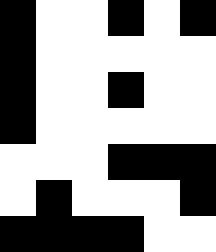[["black", "white", "white", "black", "white", "black"], ["black", "white", "white", "white", "white", "white"], ["black", "white", "white", "black", "white", "white"], ["black", "white", "white", "white", "white", "white"], ["white", "white", "white", "black", "black", "black"], ["white", "black", "white", "white", "white", "black"], ["black", "black", "black", "black", "white", "white"]]